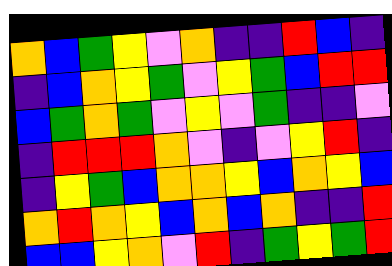[["orange", "blue", "green", "yellow", "violet", "orange", "indigo", "indigo", "red", "blue", "indigo"], ["indigo", "blue", "orange", "yellow", "green", "violet", "yellow", "green", "blue", "red", "red"], ["blue", "green", "orange", "green", "violet", "yellow", "violet", "green", "indigo", "indigo", "violet"], ["indigo", "red", "red", "red", "orange", "violet", "indigo", "violet", "yellow", "red", "indigo"], ["indigo", "yellow", "green", "blue", "orange", "orange", "yellow", "blue", "orange", "yellow", "blue"], ["orange", "red", "orange", "yellow", "blue", "orange", "blue", "orange", "indigo", "indigo", "red"], ["blue", "blue", "yellow", "orange", "violet", "red", "indigo", "green", "yellow", "green", "red"]]